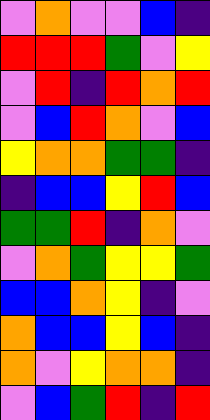[["violet", "orange", "violet", "violet", "blue", "indigo"], ["red", "red", "red", "green", "violet", "yellow"], ["violet", "red", "indigo", "red", "orange", "red"], ["violet", "blue", "red", "orange", "violet", "blue"], ["yellow", "orange", "orange", "green", "green", "indigo"], ["indigo", "blue", "blue", "yellow", "red", "blue"], ["green", "green", "red", "indigo", "orange", "violet"], ["violet", "orange", "green", "yellow", "yellow", "green"], ["blue", "blue", "orange", "yellow", "indigo", "violet"], ["orange", "blue", "blue", "yellow", "blue", "indigo"], ["orange", "violet", "yellow", "orange", "orange", "indigo"], ["violet", "blue", "green", "red", "indigo", "red"]]